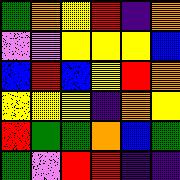[["green", "orange", "yellow", "red", "indigo", "orange"], ["violet", "violet", "yellow", "yellow", "yellow", "blue"], ["blue", "red", "blue", "yellow", "red", "orange"], ["yellow", "yellow", "yellow", "indigo", "orange", "yellow"], ["red", "green", "green", "orange", "blue", "green"], ["green", "violet", "red", "red", "indigo", "indigo"]]